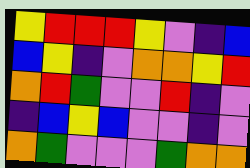[["yellow", "red", "red", "red", "yellow", "violet", "indigo", "blue"], ["blue", "yellow", "indigo", "violet", "orange", "orange", "yellow", "red"], ["orange", "red", "green", "violet", "violet", "red", "indigo", "violet"], ["indigo", "blue", "yellow", "blue", "violet", "violet", "indigo", "violet"], ["orange", "green", "violet", "violet", "violet", "green", "orange", "orange"]]